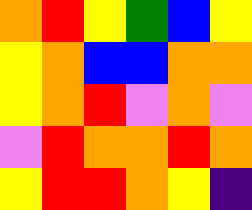[["orange", "red", "yellow", "green", "blue", "yellow"], ["yellow", "orange", "blue", "blue", "orange", "orange"], ["yellow", "orange", "red", "violet", "orange", "violet"], ["violet", "red", "orange", "orange", "red", "orange"], ["yellow", "red", "red", "orange", "yellow", "indigo"]]